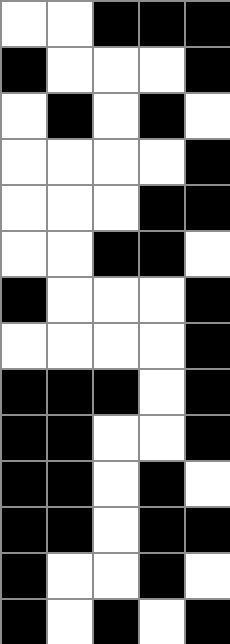[["white", "white", "black", "black", "black"], ["black", "white", "white", "white", "black"], ["white", "black", "white", "black", "white"], ["white", "white", "white", "white", "black"], ["white", "white", "white", "black", "black"], ["white", "white", "black", "black", "white"], ["black", "white", "white", "white", "black"], ["white", "white", "white", "white", "black"], ["black", "black", "black", "white", "black"], ["black", "black", "white", "white", "black"], ["black", "black", "white", "black", "white"], ["black", "black", "white", "black", "black"], ["black", "white", "white", "black", "white"], ["black", "white", "black", "white", "black"]]